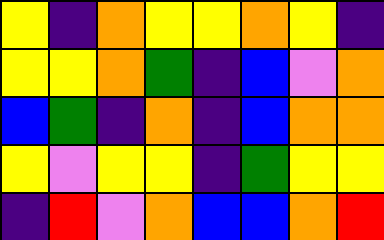[["yellow", "indigo", "orange", "yellow", "yellow", "orange", "yellow", "indigo"], ["yellow", "yellow", "orange", "green", "indigo", "blue", "violet", "orange"], ["blue", "green", "indigo", "orange", "indigo", "blue", "orange", "orange"], ["yellow", "violet", "yellow", "yellow", "indigo", "green", "yellow", "yellow"], ["indigo", "red", "violet", "orange", "blue", "blue", "orange", "red"]]